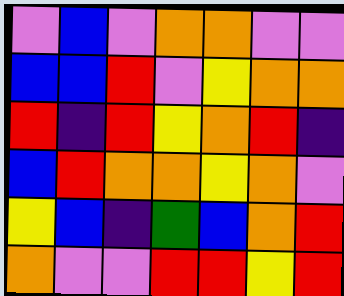[["violet", "blue", "violet", "orange", "orange", "violet", "violet"], ["blue", "blue", "red", "violet", "yellow", "orange", "orange"], ["red", "indigo", "red", "yellow", "orange", "red", "indigo"], ["blue", "red", "orange", "orange", "yellow", "orange", "violet"], ["yellow", "blue", "indigo", "green", "blue", "orange", "red"], ["orange", "violet", "violet", "red", "red", "yellow", "red"]]